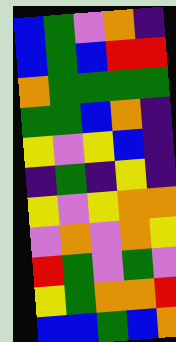[["blue", "green", "violet", "orange", "indigo"], ["blue", "green", "blue", "red", "red"], ["orange", "green", "green", "green", "green"], ["green", "green", "blue", "orange", "indigo"], ["yellow", "violet", "yellow", "blue", "indigo"], ["indigo", "green", "indigo", "yellow", "indigo"], ["yellow", "violet", "yellow", "orange", "orange"], ["violet", "orange", "violet", "orange", "yellow"], ["red", "green", "violet", "green", "violet"], ["yellow", "green", "orange", "orange", "red"], ["blue", "blue", "green", "blue", "orange"]]